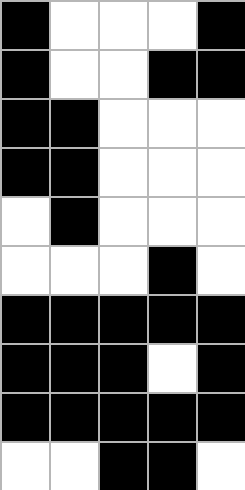[["black", "white", "white", "white", "black"], ["black", "white", "white", "black", "black"], ["black", "black", "white", "white", "white"], ["black", "black", "white", "white", "white"], ["white", "black", "white", "white", "white"], ["white", "white", "white", "black", "white"], ["black", "black", "black", "black", "black"], ["black", "black", "black", "white", "black"], ["black", "black", "black", "black", "black"], ["white", "white", "black", "black", "white"]]